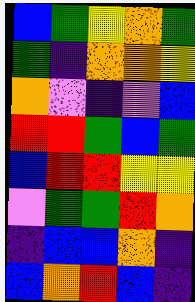[["blue", "green", "yellow", "orange", "green"], ["green", "indigo", "orange", "orange", "yellow"], ["orange", "violet", "indigo", "violet", "blue"], ["red", "red", "green", "blue", "green"], ["blue", "red", "red", "yellow", "yellow"], ["violet", "green", "green", "red", "orange"], ["indigo", "blue", "blue", "orange", "indigo"], ["blue", "orange", "red", "blue", "indigo"]]